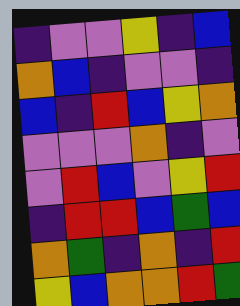[["indigo", "violet", "violet", "yellow", "indigo", "blue"], ["orange", "blue", "indigo", "violet", "violet", "indigo"], ["blue", "indigo", "red", "blue", "yellow", "orange"], ["violet", "violet", "violet", "orange", "indigo", "violet"], ["violet", "red", "blue", "violet", "yellow", "red"], ["indigo", "red", "red", "blue", "green", "blue"], ["orange", "green", "indigo", "orange", "indigo", "red"], ["yellow", "blue", "orange", "orange", "red", "green"]]